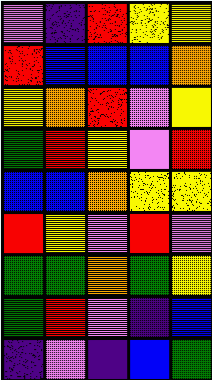[["violet", "indigo", "red", "yellow", "yellow"], ["red", "blue", "blue", "blue", "orange"], ["yellow", "orange", "red", "violet", "yellow"], ["green", "red", "yellow", "violet", "red"], ["blue", "blue", "orange", "yellow", "yellow"], ["red", "yellow", "violet", "red", "violet"], ["green", "green", "orange", "green", "yellow"], ["green", "red", "violet", "indigo", "blue"], ["indigo", "violet", "indigo", "blue", "green"]]